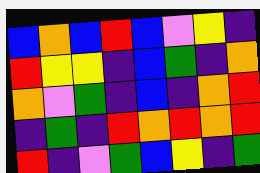[["blue", "orange", "blue", "red", "blue", "violet", "yellow", "indigo"], ["red", "yellow", "yellow", "indigo", "blue", "green", "indigo", "orange"], ["orange", "violet", "green", "indigo", "blue", "indigo", "orange", "red"], ["indigo", "green", "indigo", "red", "orange", "red", "orange", "red"], ["red", "indigo", "violet", "green", "blue", "yellow", "indigo", "green"]]